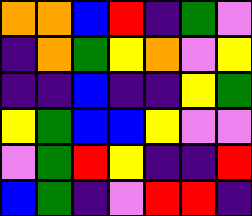[["orange", "orange", "blue", "red", "indigo", "green", "violet"], ["indigo", "orange", "green", "yellow", "orange", "violet", "yellow"], ["indigo", "indigo", "blue", "indigo", "indigo", "yellow", "green"], ["yellow", "green", "blue", "blue", "yellow", "violet", "violet"], ["violet", "green", "red", "yellow", "indigo", "indigo", "red"], ["blue", "green", "indigo", "violet", "red", "red", "indigo"]]